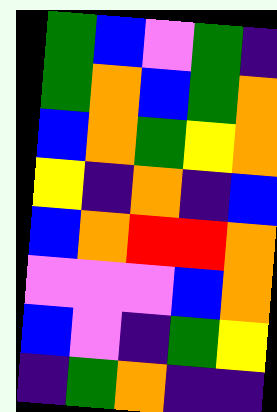[["green", "blue", "violet", "green", "indigo"], ["green", "orange", "blue", "green", "orange"], ["blue", "orange", "green", "yellow", "orange"], ["yellow", "indigo", "orange", "indigo", "blue"], ["blue", "orange", "red", "red", "orange"], ["violet", "violet", "violet", "blue", "orange"], ["blue", "violet", "indigo", "green", "yellow"], ["indigo", "green", "orange", "indigo", "indigo"]]